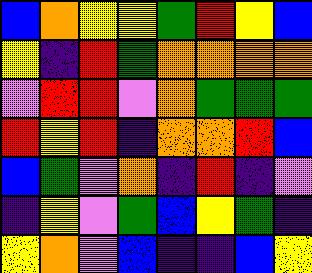[["blue", "orange", "yellow", "yellow", "green", "red", "yellow", "blue"], ["yellow", "indigo", "red", "green", "orange", "orange", "orange", "orange"], ["violet", "red", "red", "violet", "orange", "green", "green", "green"], ["red", "yellow", "red", "indigo", "orange", "orange", "red", "blue"], ["blue", "green", "violet", "orange", "indigo", "red", "indigo", "violet"], ["indigo", "yellow", "violet", "green", "blue", "yellow", "green", "indigo"], ["yellow", "orange", "violet", "blue", "indigo", "indigo", "blue", "yellow"]]